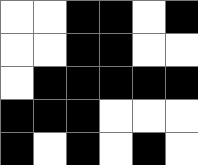[["white", "white", "black", "black", "white", "black"], ["white", "white", "black", "black", "white", "white"], ["white", "black", "black", "black", "black", "black"], ["black", "black", "black", "white", "white", "white"], ["black", "white", "black", "white", "black", "white"]]